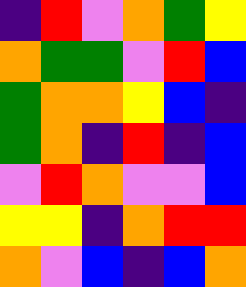[["indigo", "red", "violet", "orange", "green", "yellow"], ["orange", "green", "green", "violet", "red", "blue"], ["green", "orange", "orange", "yellow", "blue", "indigo"], ["green", "orange", "indigo", "red", "indigo", "blue"], ["violet", "red", "orange", "violet", "violet", "blue"], ["yellow", "yellow", "indigo", "orange", "red", "red"], ["orange", "violet", "blue", "indigo", "blue", "orange"]]